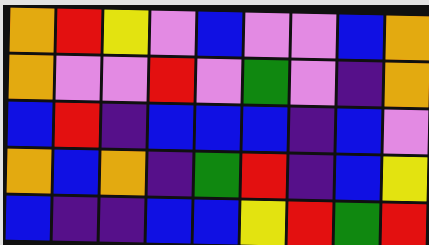[["orange", "red", "yellow", "violet", "blue", "violet", "violet", "blue", "orange"], ["orange", "violet", "violet", "red", "violet", "green", "violet", "indigo", "orange"], ["blue", "red", "indigo", "blue", "blue", "blue", "indigo", "blue", "violet"], ["orange", "blue", "orange", "indigo", "green", "red", "indigo", "blue", "yellow"], ["blue", "indigo", "indigo", "blue", "blue", "yellow", "red", "green", "red"]]